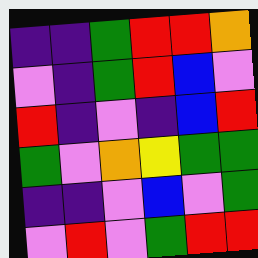[["indigo", "indigo", "green", "red", "red", "orange"], ["violet", "indigo", "green", "red", "blue", "violet"], ["red", "indigo", "violet", "indigo", "blue", "red"], ["green", "violet", "orange", "yellow", "green", "green"], ["indigo", "indigo", "violet", "blue", "violet", "green"], ["violet", "red", "violet", "green", "red", "red"]]